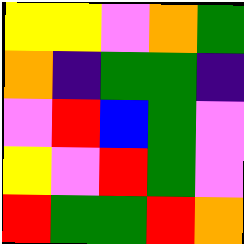[["yellow", "yellow", "violet", "orange", "green"], ["orange", "indigo", "green", "green", "indigo"], ["violet", "red", "blue", "green", "violet"], ["yellow", "violet", "red", "green", "violet"], ["red", "green", "green", "red", "orange"]]